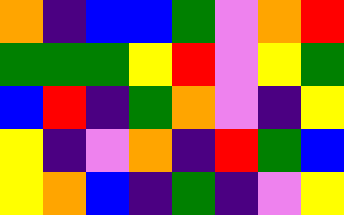[["orange", "indigo", "blue", "blue", "green", "violet", "orange", "red"], ["green", "green", "green", "yellow", "red", "violet", "yellow", "green"], ["blue", "red", "indigo", "green", "orange", "violet", "indigo", "yellow"], ["yellow", "indigo", "violet", "orange", "indigo", "red", "green", "blue"], ["yellow", "orange", "blue", "indigo", "green", "indigo", "violet", "yellow"]]